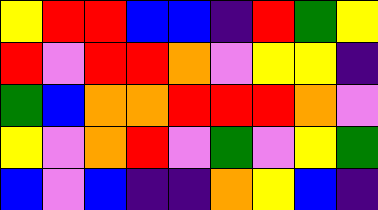[["yellow", "red", "red", "blue", "blue", "indigo", "red", "green", "yellow"], ["red", "violet", "red", "red", "orange", "violet", "yellow", "yellow", "indigo"], ["green", "blue", "orange", "orange", "red", "red", "red", "orange", "violet"], ["yellow", "violet", "orange", "red", "violet", "green", "violet", "yellow", "green"], ["blue", "violet", "blue", "indigo", "indigo", "orange", "yellow", "blue", "indigo"]]